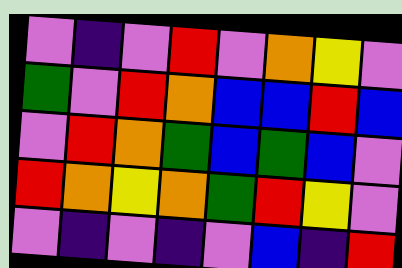[["violet", "indigo", "violet", "red", "violet", "orange", "yellow", "violet"], ["green", "violet", "red", "orange", "blue", "blue", "red", "blue"], ["violet", "red", "orange", "green", "blue", "green", "blue", "violet"], ["red", "orange", "yellow", "orange", "green", "red", "yellow", "violet"], ["violet", "indigo", "violet", "indigo", "violet", "blue", "indigo", "red"]]